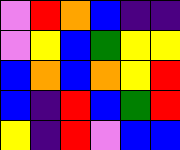[["violet", "red", "orange", "blue", "indigo", "indigo"], ["violet", "yellow", "blue", "green", "yellow", "yellow"], ["blue", "orange", "blue", "orange", "yellow", "red"], ["blue", "indigo", "red", "blue", "green", "red"], ["yellow", "indigo", "red", "violet", "blue", "blue"]]